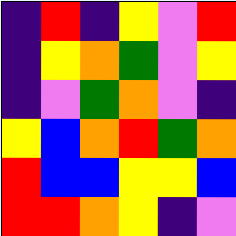[["indigo", "red", "indigo", "yellow", "violet", "red"], ["indigo", "yellow", "orange", "green", "violet", "yellow"], ["indigo", "violet", "green", "orange", "violet", "indigo"], ["yellow", "blue", "orange", "red", "green", "orange"], ["red", "blue", "blue", "yellow", "yellow", "blue"], ["red", "red", "orange", "yellow", "indigo", "violet"]]